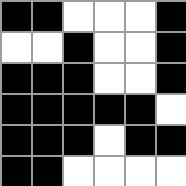[["black", "black", "white", "white", "white", "black"], ["white", "white", "black", "white", "white", "black"], ["black", "black", "black", "white", "white", "black"], ["black", "black", "black", "black", "black", "white"], ["black", "black", "black", "white", "black", "black"], ["black", "black", "white", "white", "white", "white"]]